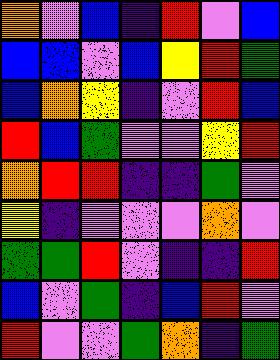[["orange", "violet", "blue", "indigo", "red", "violet", "blue"], ["blue", "blue", "violet", "blue", "yellow", "red", "green"], ["blue", "orange", "yellow", "indigo", "violet", "red", "blue"], ["red", "blue", "green", "violet", "violet", "yellow", "red"], ["orange", "red", "red", "indigo", "indigo", "green", "violet"], ["yellow", "indigo", "violet", "violet", "violet", "orange", "violet"], ["green", "green", "red", "violet", "indigo", "indigo", "red"], ["blue", "violet", "green", "indigo", "blue", "red", "violet"], ["red", "violet", "violet", "green", "orange", "indigo", "green"]]